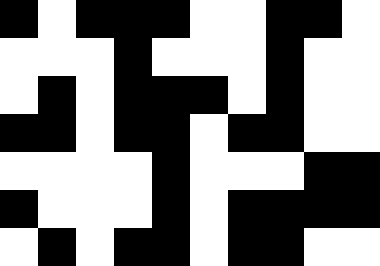[["black", "white", "black", "black", "black", "white", "white", "black", "black", "white"], ["white", "white", "white", "black", "white", "white", "white", "black", "white", "white"], ["white", "black", "white", "black", "black", "black", "white", "black", "white", "white"], ["black", "black", "white", "black", "black", "white", "black", "black", "white", "white"], ["white", "white", "white", "white", "black", "white", "white", "white", "black", "black"], ["black", "white", "white", "white", "black", "white", "black", "black", "black", "black"], ["white", "black", "white", "black", "black", "white", "black", "black", "white", "white"]]